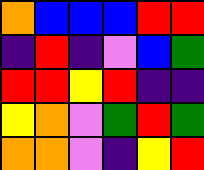[["orange", "blue", "blue", "blue", "red", "red"], ["indigo", "red", "indigo", "violet", "blue", "green"], ["red", "red", "yellow", "red", "indigo", "indigo"], ["yellow", "orange", "violet", "green", "red", "green"], ["orange", "orange", "violet", "indigo", "yellow", "red"]]